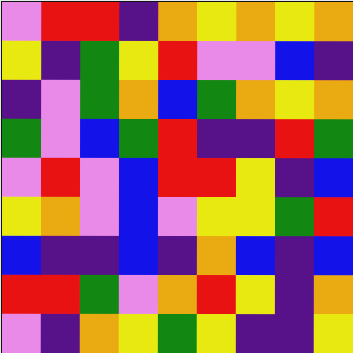[["violet", "red", "red", "indigo", "orange", "yellow", "orange", "yellow", "orange"], ["yellow", "indigo", "green", "yellow", "red", "violet", "violet", "blue", "indigo"], ["indigo", "violet", "green", "orange", "blue", "green", "orange", "yellow", "orange"], ["green", "violet", "blue", "green", "red", "indigo", "indigo", "red", "green"], ["violet", "red", "violet", "blue", "red", "red", "yellow", "indigo", "blue"], ["yellow", "orange", "violet", "blue", "violet", "yellow", "yellow", "green", "red"], ["blue", "indigo", "indigo", "blue", "indigo", "orange", "blue", "indigo", "blue"], ["red", "red", "green", "violet", "orange", "red", "yellow", "indigo", "orange"], ["violet", "indigo", "orange", "yellow", "green", "yellow", "indigo", "indigo", "yellow"]]